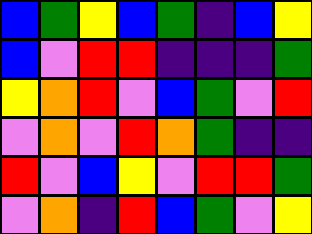[["blue", "green", "yellow", "blue", "green", "indigo", "blue", "yellow"], ["blue", "violet", "red", "red", "indigo", "indigo", "indigo", "green"], ["yellow", "orange", "red", "violet", "blue", "green", "violet", "red"], ["violet", "orange", "violet", "red", "orange", "green", "indigo", "indigo"], ["red", "violet", "blue", "yellow", "violet", "red", "red", "green"], ["violet", "orange", "indigo", "red", "blue", "green", "violet", "yellow"]]